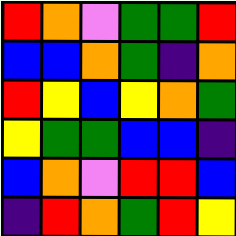[["red", "orange", "violet", "green", "green", "red"], ["blue", "blue", "orange", "green", "indigo", "orange"], ["red", "yellow", "blue", "yellow", "orange", "green"], ["yellow", "green", "green", "blue", "blue", "indigo"], ["blue", "orange", "violet", "red", "red", "blue"], ["indigo", "red", "orange", "green", "red", "yellow"]]